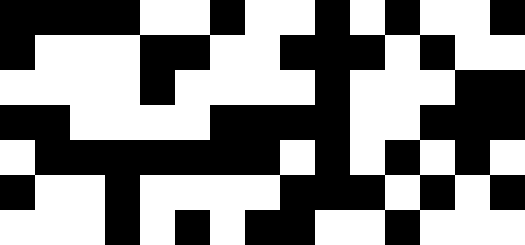[["black", "black", "black", "black", "white", "white", "black", "white", "white", "black", "white", "black", "white", "white", "black"], ["black", "white", "white", "white", "black", "black", "white", "white", "black", "black", "black", "white", "black", "white", "white"], ["white", "white", "white", "white", "black", "white", "white", "white", "white", "black", "white", "white", "white", "black", "black"], ["black", "black", "white", "white", "white", "white", "black", "black", "black", "black", "white", "white", "black", "black", "black"], ["white", "black", "black", "black", "black", "black", "black", "black", "white", "black", "white", "black", "white", "black", "white"], ["black", "white", "white", "black", "white", "white", "white", "white", "black", "black", "black", "white", "black", "white", "black"], ["white", "white", "white", "black", "white", "black", "white", "black", "black", "white", "white", "black", "white", "white", "white"]]